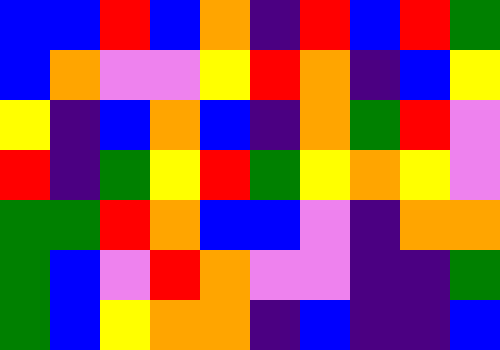[["blue", "blue", "red", "blue", "orange", "indigo", "red", "blue", "red", "green"], ["blue", "orange", "violet", "violet", "yellow", "red", "orange", "indigo", "blue", "yellow"], ["yellow", "indigo", "blue", "orange", "blue", "indigo", "orange", "green", "red", "violet"], ["red", "indigo", "green", "yellow", "red", "green", "yellow", "orange", "yellow", "violet"], ["green", "green", "red", "orange", "blue", "blue", "violet", "indigo", "orange", "orange"], ["green", "blue", "violet", "red", "orange", "violet", "violet", "indigo", "indigo", "green"], ["green", "blue", "yellow", "orange", "orange", "indigo", "blue", "indigo", "indigo", "blue"]]